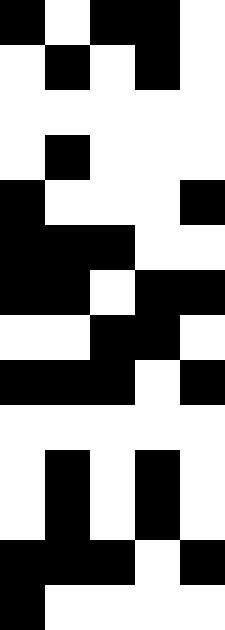[["black", "white", "black", "black", "white"], ["white", "black", "white", "black", "white"], ["white", "white", "white", "white", "white"], ["white", "black", "white", "white", "white"], ["black", "white", "white", "white", "black"], ["black", "black", "black", "white", "white"], ["black", "black", "white", "black", "black"], ["white", "white", "black", "black", "white"], ["black", "black", "black", "white", "black"], ["white", "white", "white", "white", "white"], ["white", "black", "white", "black", "white"], ["white", "black", "white", "black", "white"], ["black", "black", "black", "white", "black"], ["black", "white", "white", "white", "white"]]